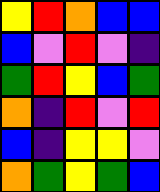[["yellow", "red", "orange", "blue", "blue"], ["blue", "violet", "red", "violet", "indigo"], ["green", "red", "yellow", "blue", "green"], ["orange", "indigo", "red", "violet", "red"], ["blue", "indigo", "yellow", "yellow", "violet"], ["orange", "green", "yellow", "green", "blue"]]